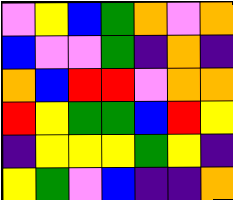[["violet", "yellow", "blue", "green", "orange", "violet", "orange"], ["blue", "violet", "violet", "green", "indigo", "orange", "indigo"], ["orange", "blue", "red", "red", "violet", "orange", "orange"], ["red", "yellow", "green", "green", "blue", "red", "yellow"], ["indigo", "yellow", "yellow", "yellow", "green", "yellow", "indigo"], ["yellow", "green", "violet", "blue", "indigo", "indigo", "orange"]]